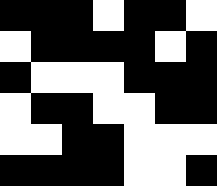[["black", "black", "black", "white", "black", "black", "white"], ["white", "black", "black", "black", "black", "white", "black"], ["black", "white", "white", "white", "black", "black", "black"], ["white", "black", "black", "white", "white", "black", "black"], ["white", "white", "black", "black", "white", "white", "white"], ["black", "black", "black", "black", "white", "white", "black"]]